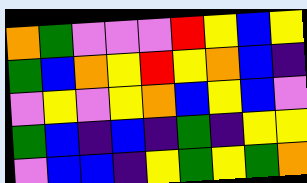[["orange", "green", "violet", "violet", "violet", "red", "yellow", "blue", "yellow"], ["green", "blue", "orange", "yellow", "red", "yellow", "orange", "blue", "indigo"], ["violet", "yellow", "violet", "yellow", "orange", "blue", "yellow", "blue", "violet"], ["green", "blue", "indigo", "blue", "indigo", "green", "indigo", "yellow", "yellow"], ["violet", "blue", "blue", "indigo", "yellow", "green", "yellow", "green", "orange"]]